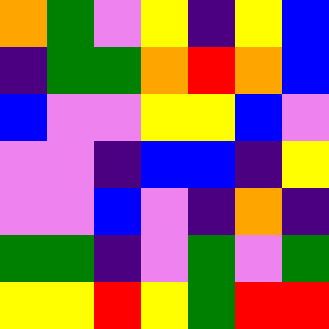[["orange", "green", "violet", "yellow", "indigo", "yellow", "blue"], ["indigo", "green", "green", "orange", "red", "orange", "blue"], ["blue", "violet", "violet", "yellow", "yellow", "blue", "violet"], ["violet", "violet", "indigo", "blue", "blue", "indigo", "yellow"], ["violet", "violet", "blue", "violet", "indigo", "orange", "indigo"], ["green", "green", "indigo", "violet", "green", "violet", "green"], ["yellow", "yellow", "red", "yellow", "green", "red", "red"]]